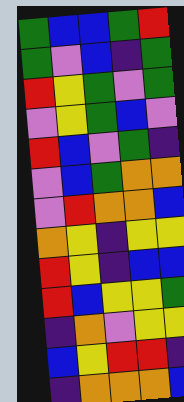[["green", "blue", "blue", "green", "red"], ["green", "violet", "blue", "indigo", "green"], ["red", "yellow", "green", "violet", "green"], ["violet", "yellow", "green", "blue", "violet"], ["red", "blue", "violet", "green", "indigo"], ["violet", "blue", "green", "orange", "orange"], ["violet", "red", "orange", "orange", "blue"], ["orange", "yellow", "indigo", "yellow", "yellow"], ["red", "yellow", "indigo", "blue", "blue"], ["red", "blue", "yellow", "yellow", "green"], ["indigo", "orange", "violet", "yellow", "yellow"], ["blue", "yellow", "red", "red", "indigo"], ["indigo", "orange", "orange", "orange", "blue"]]